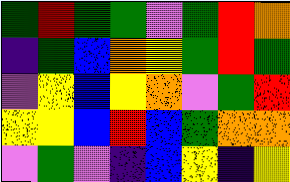[["green", "red", "green", "green", "violet", "green", "red", "orange"], ["indigo", "green", "blue", "orange", "yellow", "green", "red", "green"], ["violet", "yellow", "blue", "yellow", "orange", "violet", "green", "red"], ["yellow", "yellow", "blue", "red", "blue", "green", "orange", "orange"], ["violet", "green", "violet", "indigo", "blue", "yellow", "indigo", "yellow"]]